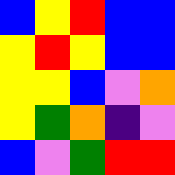[["blue", "yellow", "red", "blue", "blue"], ["yellow", "red", "yellow", "blue", "blue"], ["yellow", "yellow", "blue", "violet", "orange"], ["yellow", "green", "orange", "indigo", "violet"], ["blue", "violet", "green", "red", "red"]]